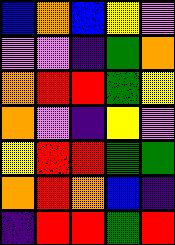[["blue", "orange", "blue", "yellow", "violet"], ["violet", "violet", "indigo", "green", "orange"], ["orange", "red", "red", "green", "yellow"], ["orange", "violet", "indigo", "yellow", "violet"], ["yellow", "red", "red", "green", "green"], ["orange", "red", "orange", "blue", "indigo"], ["indigo", "red", "red", "green", "red"]]